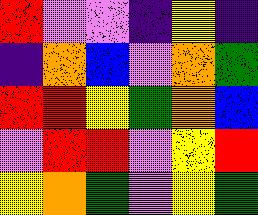[["red", "violet", "violet", "indigo", "yellow", "indigo"], ["indigo", "orange", "blue", "violet", "orange", "green"], ["red", "red", "yellow", "green", "orange", "blue"], ["violet", "red", "red", "violet", "yellow", "red"], ["yellow", "orange", "green", "violet", "yellow", "green"]]